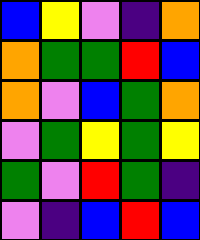[["blue", "yellow", "violet", "indigo", "orange"], ["orange", "green", "green", "red", "blue"], ["orange", "violet", "blue", "green", "orange"], ["violet", "green", "yellow", "green", "yellow"], ["green", "violet", "red", "green", "indigo"], ["violet", "indigo", "blue", "red", "blue"]]